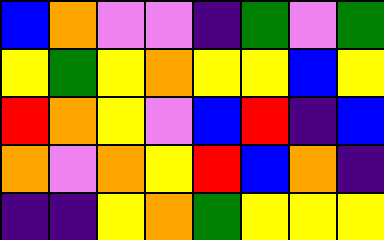[["blue", "orange", "violet", "violet", "indigo", "green", "violet", "green"], ["yellow", "green", "yellow", "orange", "yellow", "yellow", "blue", "yellow"], ["red", "orange", "yellow", "violet", "blue", "red", "indigo", "blue"], ["orange", "violet", "orange", "yellow", "red", "blue", "orange", "indigo"], ["indigo", "indigo", "yellow", "orange", "green", "yellow", "yellow", "yellow"]]